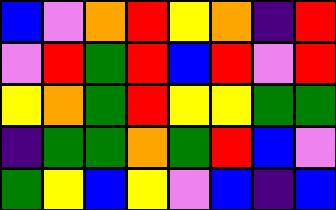[["blue", "violet", "orange", "red", "yellow", "orange", "indigo", "red"], ["violet", "red", "green", "red", "blue", "red", "violet", "red"], ["yellow", "orange", "green", "red", "yellow", "yellow", "green", "green"], ["indigo", "green", "green", "orange", "green", "red", "blue", "violet"], ["green", "yellow", "blue", "yellow", "violet", "blue", "indigo", "blue"]]